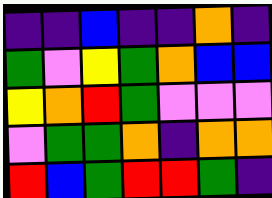[["indigo", "indigo", "blue", "indigo", "indigo", "orange", "indigo"], ["green", "violet", "yellow", "green", "orange", "blue", "blue"], ["yellow", "orange", "red", "green", "violet", "violet", "violet"], ["violet", "green", "green", "orange", "indigo", "orange", "orange"], ["red", "blue", "green", "red", "red", "green", "indigo"]]